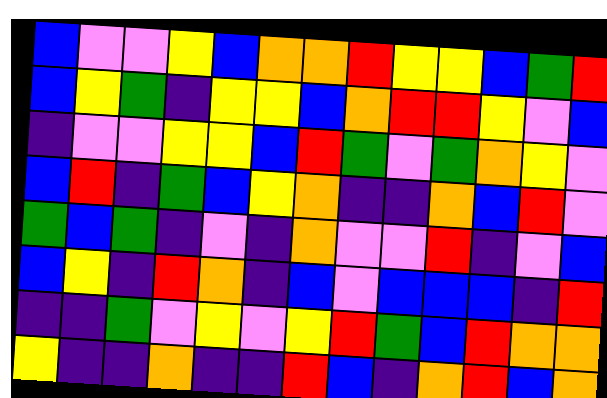[["blue", "violet", "violet", "yellow", "blue", "orange", "orange", "red", "yellow", "yellow", "blue", "green", "red"], ["blue", "yellow", "green", "indigo", "yellow", "yellow", "blue", "orange", "red", "red", "yellow", "violet", "blue"], ["indigo", "violet", "violet", "yellow", "yellow", "blue", "red", "green", "violet", "green", "orange", "yellow", "violet"], ["blue", "red", "indigo", "green", "blue", "yellow", "orange", "indigo", "indigo", "orange", "blue", "red", "violet"], ["green", "blue", "green", "indigo", "violet", "indigo", "orange", "violet", "violet", "red", "indigo", "violet", "blue"], ["blue", "yellow", "indigo", "red", "orange", "indigo", "blue", "violet", "blue", "blue", "blue", "indigo", "red"], ["indigo", "indigo", "green", "violet", "yellow", "violet", "yellow", "red", "green", "blue", "red", "orange", "orange"], ["yellow", "indigo", "indigo", "orange", "indigo", "indigo", "red", "blue", "indigo", "orange", "red", "blue", "orange"]]